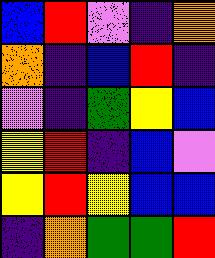[["blue", "red", "violet", "indigo", "orange"], ["orange", "indigo", "blue", "red", "indigo"], ["violet", "indigo", "green", "yellow", "blue"], ["yellow", "red", "indigo", "blue", "violet"], ["yellow", "red", "yellow", "blue", "blue"], ["indigo", "orange", "green", "green", "red"]]